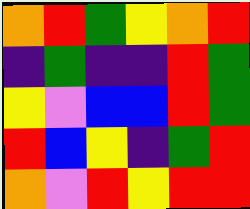[["orange", "red", "green", "yellow", "orange", "red"], ["indigo", "green", "indigo", "indigo", "red", "green"], ["yellow", "violet", "blue", "blue", "red", "green"], ["red", "blue", "yellow", "indigo", "green", "red"], ["orange", "violet", "red", "yellow", "red", "red"]]